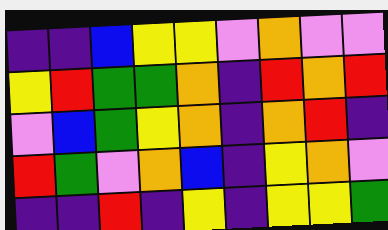[["indigo", "indigo", "blue", "yellow", "yellow", "violet", "orange", "violet", "violet"], ["yellow", "red", "green", "green", "orange", "indigo", "red", "orange", "red"], ["violet", "blue", "green", "yellow", "orange", "indigo", "orange", "red", "indigo"], ["red", "green", "violet", "orange", "blue", "indigo", "yellow", "orange", "violet"], ["indigo", "indigo", "red", "indigo", "yellow", "indigo", "yellow", "yellow", "green"]]